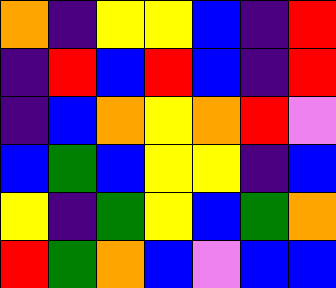[["orange", "indigo", "yellow", "yellow", "blue", "indigo", "red"], ["indigo", "red", "blue", "red", "blue", "indigo", "red"], ["indigo", "blue", "orange", "yellow", "orange", "red", "violet"], ["blue", "green", "blue", "yellow", "yellow", "indigo", "blue"], ["yellow", "indigo", "green", "yellow", "blue", "green", "orange"], ["red", "green", "orange", "blue", "violet", "blue", "blue"]]